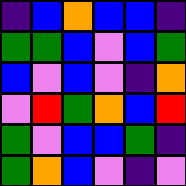[["indigo", "blue", "orange", "blue", "blue", "indigo"], ["green", "green", "blue", "violet", "blue", "green"], ["blue", "violet", "blue", "violet", "indigo", "orange"], ["violet", "red", "green", "orange", "blue", "red"], ["green", "violet", "blue", "blue", "green", "indigo"], ["green", "orange", "blue", "violet", "indigo", "violet"]]